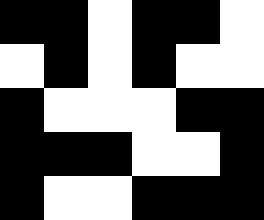[["black", "black", "white", "black", "black", "white"], ["white", "black", "white", "black", "white", "white"], ["black", "white", "white", "white", "black", "black"], ["black", "black", "black", "white", "white", "black"], ["black", "white", "white", "black", "black", "black"]]